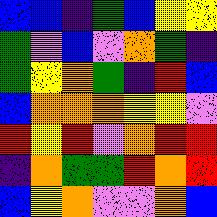[["blue", "blue", "indigo", "green", "blue", "yellow", "yellow"], ["green", "violet", "blue", "violet", "orange", "green", "indigo"], ["green", "yellow", "orange", "green", "indigo", "red", "blue"], ["blue", "orange", "orange", "orange", "yellow", "yellow", "violet"], ["red", "yellow", "red", "violet", "orange", "red", "red"], ["indigo", "orange", "green", "green", "red", "orange", "red"], ["blue", "yellow", "orange", "violet", "violet", "orange", "blue"]]